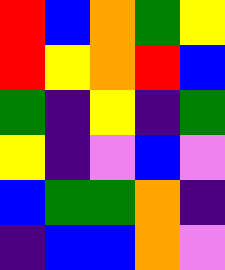[["red", "blue", "orange", "green", "yellow"], ["red", "yellow", "orange", "red", "blue"], ["green", "indigo", "yellow", "indigo", "green"], ["yellow", "indigo", "violet", "blue", "violet"], ["blue", "green", "green", "orange", "indigo"], ["indigo", "blue", "blue", "orange", "violet"]]